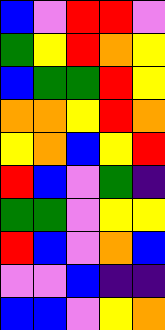[["blue", "violet", "red", "red", "violet"], ["green", "yellow", "red", "orange", "yellow"], ["blue", "green", "green", "red", "yellow"], ["orange", "orange", "yellow", "red", "orange"], ["yellow", "orange", "blue", "yellow", "red"], ["red", "blue", "violet", "green", "indigo"], ["green", "green", "violet", "yellow", "yellow"], ["red", "blue", "violet", "orange", "blue"], ["violet", "violet", "blue", "indigo", "indigo"], ["blue", "blue", "violet", "yellow", "orange"]]